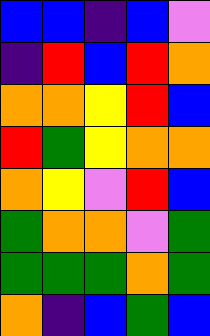[["blue", "blue", "indigo", "blue", "violet"], ["indigo", "red", "blue", "red", "orange"], ["orange", "orange", "yellow", "red", "blue"], ["red", "green", "yellow", "orange", "orange"], ["orange", "yellow", "violet", "red", "blue"], ["green", "orange", "orange", "violet", "green"], ["green", "green", "green", "orange", "green"], ["orange", "indigo", "blue", "green", "blue"]]